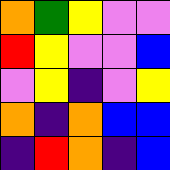[["orange", "green", "yellow", "violet", "violet"], ["red", "yellow", "violet", "violet", "blue"], ["violet", "yellow", "indigo", "violet", "yellow"], ["orange", "indigo", "orange", "blue", "blue"], ["indigo", "red", "orange", "indigo", "blue"]]